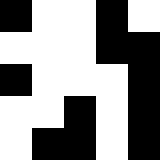[["black", "white", "white", "black", "white"], ["white", "white", "white", "black", "black"], ["black", "white", "white", "white", "black"], ["white", "white", "black", "white", "black"], ["white", "black", "black", "white", "black"]]